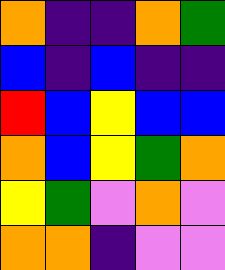[["orange", "indigo", "indigo", "orange", "green"], ["blue", "indigo", "blue", "indigo", "indigo"], ["red", "blue", "yellow", "blue", "blue"], ["orange", "blue", "yellow", "green", "orange"], ["yellow", "green", "violet", "orange", "violet"], ["orange", "orange", "indigo", "violet", "violet"]]